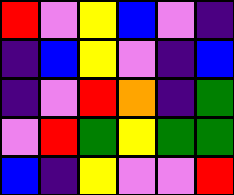[["red", "violet", "yellow", "blue", "violet", "indigo"], ["indigo", "blue", "yellow", "violet", "indigo", "blue"], ["indigo", "violet", "red", "orange", "indigo", "green"], ["violet", "red", "green", "yellow", "green", "green"], ["blue", "indigo", "yellow", "violet", "violet", "red"]]